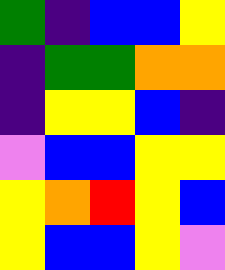[["green", "indigo", "blue", "blue", "yellow"], ["indigo", "green", "green", "orange", "orange"], ["indigo", "yellow", "yellow", "blue", "indigo"], ["violet", "blue", "blue", "yellow", "yellow"], ["yellow", "orange", "red", "yellow", "blue"], ["yellow", "blue", "blue", "yellow", "violet"]]